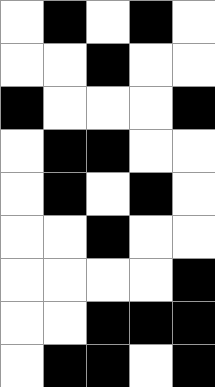[["white", "black", "white", "black", "white"], ["white", "white", "black", "white", "white"], ["black", "white", "white", "white", "black"], ["white", "black", "black", "white", "white"], ["white", "black", "white", "black", "white"], ["white", "white", "black", "white", "white"], ["white", "white", "white", "white", "black"], ["white", "white", "black", "black", "black"], ["white", "black", "black", "white", "black"]]